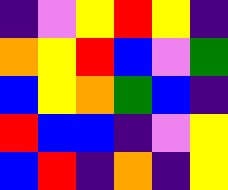[["indigo", "violet", "yellow", "red", "yellow", "indigo"], ["orange", "yellow", "red", "blue", "violet", "green"], ["blue", "yellow", "orange", "green", "blue", "indigo"], ["red", "blue", "blue", "indigo", "violet", "yellow"], ["blue", "red", "indigo", "orange", "indigo", "yellow"]]